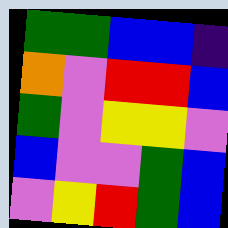[["green", "green", "blue", "blue", "indigo"], ["orange", "violet", "red", "red", "blue"], ["green", "violet", "yellow", "yellow", "violet"], ["blue", "violet", "violet", "green", "blue"], ["violet", "yellow", "red", "green", "blue"]]